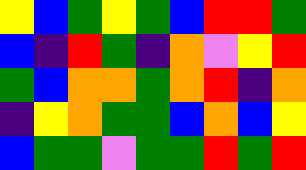[["yellow", "blue", "green", "yellow", "green", "blue", "red", "red", "green"], ["blue", "indigo", "red", "green", "indigo", "orange", "violet", "yellow", "red"], ["green", "blue", "orange", "orange", "green", "orange", "red", "indigo", "orange"], ["indigo", "yellow", "orange", "green", "green", "blue", "orange", "blue", "yellow"], ["blue", "green", "green", "violet", "green", "green", "red", "green", "red"]]